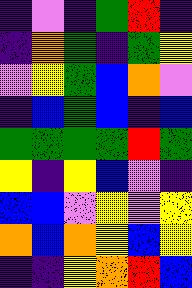[["indigo", "violet", "indigo", "green", "red", "indigo"], ["indigo", "orange", "green", "indigo", "green", "yellow"], ["violet", "yellow", "green", "blue", "orange", "violet"], ["indigo", "blue", "green", "blue", "indigo", "blue"], ["green", "green", "green", "green", "red", "green"], ["yellow", "indigo", "yellow", "blue", "violet", "indigo"], ["blue", "blue", "violet", "yellow", "violet", "yellow"], ["orange", "blue", "orange", "yellow", "blue", "yellow"], ["indigo", "indigo", "yellow", "orange", "red", "blue"]]